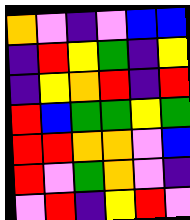[["orange", "violet", "indigo", "violet", "blue", "blue"], ["indigo", "red", "yellow", "green", "indigo", "yellow"], ["indigo", "yellow", "orange", "red", "indigo", "red"], ["red", "blue", "green", "green", "yellow", "green"], ["red", "red", "orange", "orange", "violet", "blue"], ["red", "violet", "green", "orange", "violet", "indigo"], ["violet", "red", "indigo", "yellow", "red", "violet"]]